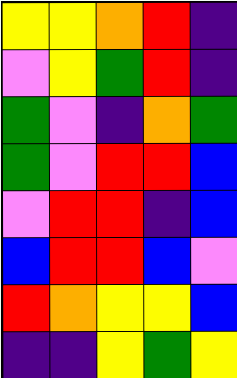[["yellow", "yellow", "orange", "red", "indigo"], ["violet", "yellow", "green", "red", "indigo"], ["green", "violet", "indigo", "orange", "green"], ["green", "violet", "red", "red", "blue"], ["violet", "red", "red", "indigo", "blue"], ["blue", "red", "red", "blue", "violet"], ["red", "orange", "yellow", "yellow", "blue"], ["indigo", "indigo", "yellow", "green", "yellow"]]